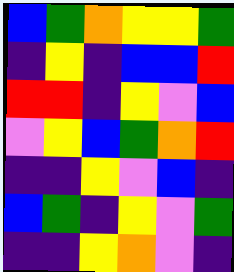[["blue", "green", "orange", "yellow", "yellow", "green"], ["indigo", "yellow", "indigo", "blue", "blue", "red"], ["red", "red", "indigo", "yellow", "violet", "blue"], ["violet", "yellow", "blue", "green", "orange", "red"], ["indigo", "indigo", "yellow", "violet", "blue", "indigo"], ["blue", "green", "indigo", "yellow", "violet", "green"], ["indigo", "indigo", "yellow", "orange", "violet", "indigo"]]